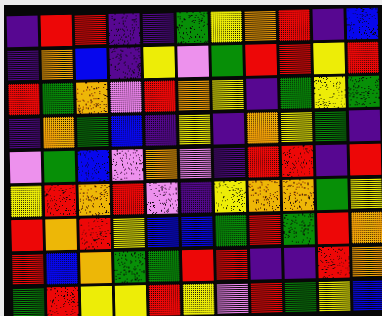[["indigo", "red", "red", "indigo", "indigo", "green", "yellow", "orange", "red", "indigo", "blue"], ["indigo", "orange", "blue", "indigo", "yellow", "violet", "green", "red", "red", "yellow", "red"], ["red", "green", "orange", "violet", "red", "orange", "yellow", "indigo", "green", "yellow", "green"], ["indigo", "orange", "green", "blue", "indigo", "yellow", "indigo", "orange", "yellow", "green", "indigo"], ["violet", "green", "blue", "violet", "orange", "violet", "indigo", "red", "red", "indigo", "red"], ["yellow", "red", "orange", "red", "violet", "indigo", "yellow", "orange", "orange", "green", "yellow"], ["red", "orange", "red", "yellow", "blue", "blue", "green", "red", "green", "red", "orange"], ["red", "blue", "orange", "green", "green", "red", "red", "indigo", "indigo", "red", "orange"], ["green", "red", "yellow", "yellow", "red", "yellow", "violet", "red", "green", "yellow", "blue"]]